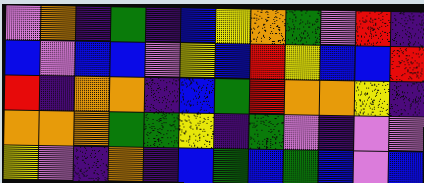[["violet", "orange", "indigo", "green", "indigo", "blue", "yellow", "orange", "green", "violet", "red", "indigo"], ["blue", "violet", "blue", "blue", "violet", "yellow", "blue", "red", "yellow", "blue", "blue", "red"], ["red", "indigo", "orange", "orange", "indigo", "blue", "green", "red", "orange", "orange", "yellow", "indigo"], ["orange", "orange", "orange", "green", "green", "yellow", "indigo", "green", "violet", "indigo", "violet", "violet"], ["yellow", "violet", "indigo", "orange", "indigo", "blue", "green", "blue", "green", "blue", "violet", "blue"]]